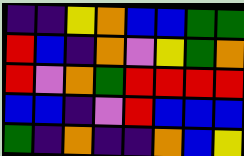[["indigo", "indigo", "yellow", "orange", "blue", "blue", "green", "green"], ["red", "blue", "indigo", "orange", "violet", "yellow", "green", "orange"], ["red", "violet", "orange", "green", "red", "red", "red", "red"], ["blue", "blue", "indigo", "violet", "red", "blue", "blue", "blue"], ["green", "indigo", "orange", "indigo", "indigo", "orange", "blue", "yellow"]]